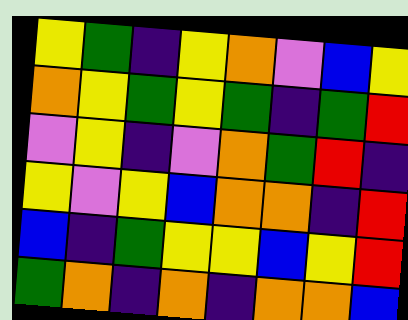[["yellow", "green", "indigo", "yellow", "orange", "violet", "blue", "yellow"], ["orange", "yellow", "green", "yellow", "green", "indigo", "green", "red"], ["violet", "yellow", "indigo", "violet", "orange", "green", "red", "indigo"], ["yellow", "violet", "yellow", "blue", "orange", "orange", "indigo", "red"], ["blue", "indigo", "green", "yellow", "yellow", "blue", "yellow", "red"], ["green", "orange", "indigo", "orange", "indigo", "orange", "orange", "blue"]]